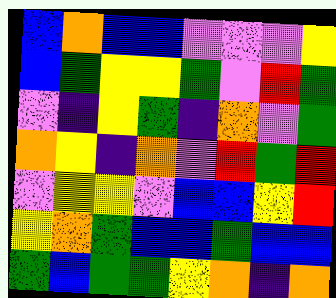[["blue", "orange", "blue", "blue", "violet", "violet", "violet", "yellow"], ["blue", "green", "yellow", "yellow", "green", "violet", "red", "green"], ["violet", "indigo", "yellow", "green", "indigo", "orange", "violet", "green"], ["orange", "yellow", "indigo", "orange", "violet", "red", "green", "red"], ["violet", "yellow", "yellow", "violet", "blue", "blue", "yellow", "red"], ["yellow", "orange", "green", "blue", "blue", "green", "blue", "blue"], ["green", "blue", "green", "green", "yellow", "orange", "indigo", "orange"]]